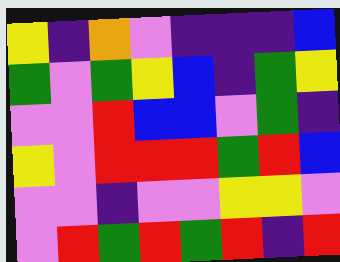[["yellow", "indigo", "orange", "violet", "indigo", "indigo", "indigo", "blue"], ["green", "violet", "green", "yellow", "blue", "indigo", "green", "yellow"], ["violet", "violet", "red", "blue", "blue", "violet", "green", "indigo"], ["yellow", "violet", "red", "red", "red", "green", "red", "blue"], ["violet", "violet", "indigo", "violet", "violet", "yellow", "yellow", "violet"], ["violet", "red", "green", "red", "green", "red", "indigo", "red"]]